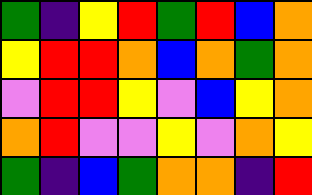[["green", "indigo", "yellow", "red", "green", "red", "blue", "orange"], ["yellow", "red", "red", "orange", "blue", "orange", "green", "orange"], ["violet", "red", "red", "yellow", "violet", "blue", "yellow", "orange"], ["orange", "red", "violet", "violet", "yellow", "violet", "orange", "yellow"], ["green", "indigo", "blue", "green", "orange", "orange", "indigo", "red"]]